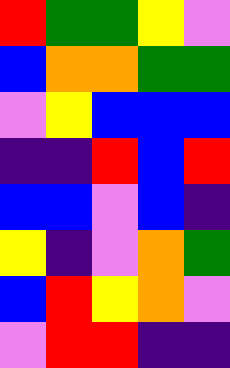[["red", "green", "green", "yellow", "violet"], ["blue", "orange", "orange", "green", "green"], ["violet", "yellow", "blue", "blue", "blue"], ["indigo", "indigo", "red", "blue", "red"], ["blue", "blue", "violet", "blue", "indigo"], ["yellow", "indigo", "violet", "orange", "green"], ["blue", "red", "yellow", "orange", "violet"], ["violet", "red", "red", "indigo", "indigo"]]